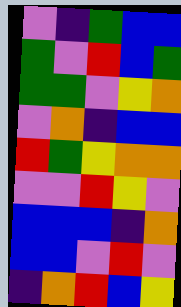[["violet", "indigo", "green", "blue", "blue"], ["green", "violet", "red", "blue", "green"], ["green", "green", "violet", "yellow", "orange"], ["violet", "orange", "indigo", "blue", "blue"], ["red", "green", "yellow", "orange", "orange"], ["violet", "violet", "red", "yellow", "violet"], ["blue", "blue", "blue", "indigo", "orange"], ["blue", "blue", "violet", "red", "violet"], ["indigo", "orange", "red", "blue", "yellow"]]